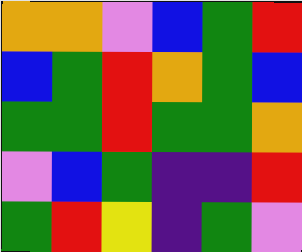[["orange", "orange", "violet", "blue", "green", "red"], ["blue", "green", "red", "orange", "green", "blue"], ["green", "green", "red", "green", "green", "orange"], ["violet", "blue", "green", "indigo", "indigo", "red"], ["green", "red", "yellow", "indigo", "green", "violet"]]